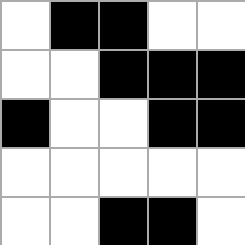[["white", "black", "black", "white", "white"], ["white", "white", "black", "black", "black"], ["black", "white", "white", "black", "black"], ["white", "white", "white", "white", "white"], ["white", "white", "black", "black", "white"]]